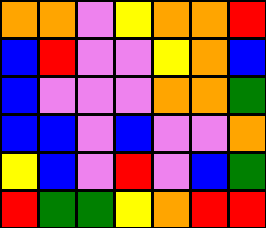[["orange", "orange", "violet", "yellow", "orange", "orange", "red"], ["blue", "red", "violet", "violet", "yellow", "orange", "blue"], ["blue", "violet", "violet", "violet", "orange", "orange", "green"], ["blue", "blue", "violet", "blue", "violet", "violet", "orange"], ["yellow", "blue", "violet", "red", "violet", "blue", "green"], ["red", "green", "green", "yellow", "orange", "red", "red"]]